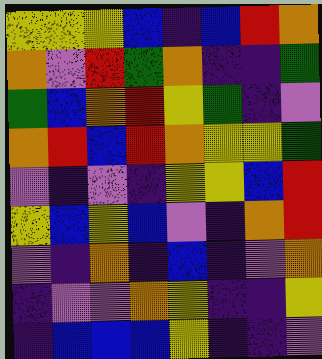[["yellow", "yellow", "yellow", "blue", "indigo", "blue", "red", "orange"], ["orange", "violet", "red", "green", "orange", "indigo", "indigo", "green"], ["green", "blue", "orange", "red", "yellow", "green", "indigo", "violet"], ["orange", "red", "blue", "red", "orange", "yellow", "yellow", "green"], ["violet", "indigo", "violet", "indigo", "yellow", "yellow", "blue", "red"], ["yellow", "blue", "yellow", "blue", "violet", "indigo", "orange", "red"], ["violet", "indigo", "orange", "indigo", "blue", "indigo", "violet", "orange"], ["indigo", "violet", "violet", "orange", "yellow", "indigo", "indigo", "yellow"], ["indigo", "blue", "blue", "blue", "yellow", "indigo", "indigo", "violet"]]